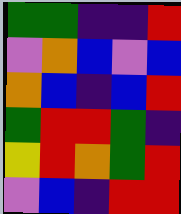[["green", "green", "indigo", "indigo", "red"], ["violet", "orange", "blue", "violet", "blue"], ["orange", "blue", "indigo", "blue", "red"], ["green", "red", "red", "green", "indigo"], ["yellow", "red", "orange", "green", "red"], ["violet", "blue", "indigo", "red", "red"]]